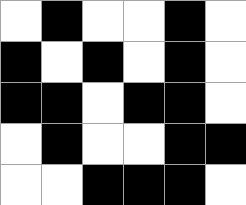[["white", "black", "white", "white", "black", "white"], ["black", "white", "black", "white", "black", "white"], ["black", "black", "white", "black", "black", "white"], ["white", "black", "white", "white", "black", "black"], ["white", "white", "black", "black", "black", "white"]]